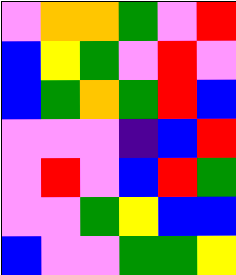[["violet", "orange", "orange", "green", "violet", "red"], ["blue", "yellow", "green", "violet", "red", "violet"], ["blue", "green", "orange", "green", "red", "blue"], ["violet", "violet", "violet", "indigo", "blue", "red"], ["violet", "red", "violet", "blue", "red", "green"], ["violet", "violet", "green", "yellow", "blue", "blue"], ["blue", "violet", "violet", "green", "green", "yellow"]]